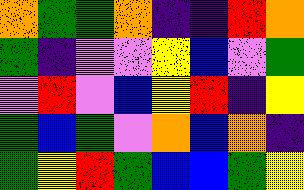[["orange", "green", "green", "orange", "indigo", "indigo", "red", "orange"], ["green", "indigo", "violet", "violet", "yellow", "blue", "violet", "green"], ["violet", "red", "violet", "blue", "yellow", "red", "indigo", "yellow"], ["green", "blue", "green", "violet", "orange", "blue", "orange", "indigo"], ["green", "yellow", "red", "green", "blue", "blue", "green", "yellow"]]